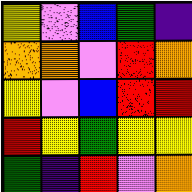[["yellow", "violet", "blue", "green", "indigo"], ["orange", "orange", "violet", "red", "orange"], ["yellow", "violet", "blue", "red", "red"], ["red", "yellow", "green", "yellow", "yellow"], ["green", "indigo", "red", "violet", "orange"]]